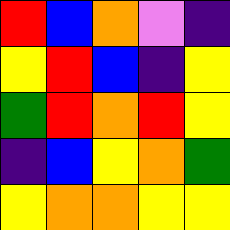[["red", "blue", "orange", "violet", "indigo"], ["yellow", "red", "blue", "indigo", "yellow"], ["green", "red", "orange", "red", "yellow"], ["indigo", "blue", "yellow", "orange", "green"], ["yellow", "orange", "orange", "yellow", "yellow"]]